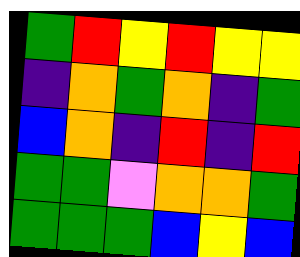[["green", "red", "yellow", "red", "yellow", "yellow"], ["indigo", "orange", "green", "orange", "indigo", "green"], ["blue", "orange", "indigo", "red", "indigo", "red"], ["green", "green", "violet", "orange", "orange", "green"], ["green", "green", "green", "blue", "yellow", "blue"]]